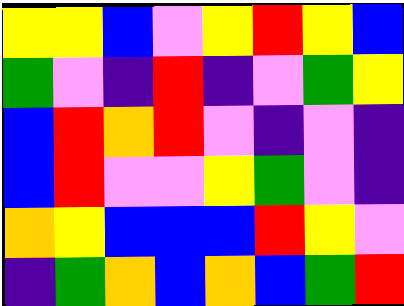[["yellow", "yellow", "blue", "violet", "yellow", "red", "yellow", "blue"], ["green", "violet", "indigo", "red", "indigo", "violet", "green", "yellow"], ["blue", "red", "orange", "red", "violet", "indigo", "violet", "indigo"], ["blue", "red", "violet", "violet", "yellow", "green", "violet", "indigo"], ["orange", "yellow", "blue", "blue", "blue", "red", "yellow", "violet"], ["indigo", "green", "orange", "blue", "orange", "blue", "green", "red"]]